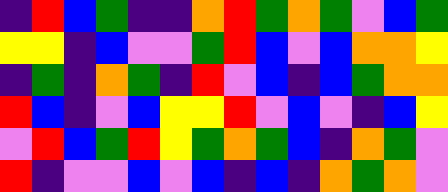[["indigo", "red", "blue", "green", "indigo", "indigo", "orange", "red", "green", "orange", "green", "violet", "blue", "green"], ["yellow", "yellow", "indigo", "blue", "violet", "violet", "green", "red", "blue", "violet", "blue", "orange", "orange", "yellow"], ["indigo", "green", "indigo", "orange", "green", "indigo", "red", "violet", "blue", "indigo", "blue", "green", "orange", "orange"], ["red", "blue", "indigo", "violet", "blue", "yellow", "yellow", "red", "violet", "blue", "violet", "indigo", "blue", "yellow"], ["violet", "red", "blue", "green", "red", "yellow", "green", "orange", "green", "blue", "indigo", "orange", "green", "violet"], ["red", "indigo", "violet", "violet", "blue", "violet", "blue", "indigo", "blue", "indigo", "orange", "green", "orange", "violet"]]